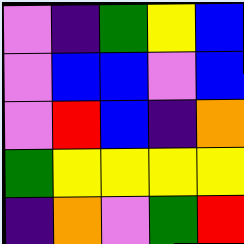[["violet", "indigo", "green", "yellow", "blue"], ["violet", "blue", "blue", "violet", "blue"], ["violet", "red", "blue", "indigo", "orange"], ["green", "yellow", "yellow", "yellow", "yellow"], ["indigo", "orange", "violet", "green", "red"]]